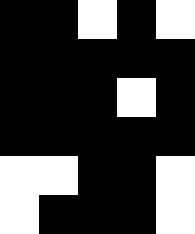[["black", "black", "white", "black", "white"], ["black", "black", "black", "black", "black"], ["black", "black", "black", "white", "black"], ["black", "black", "black", "black", "black"], ["white", "white", "black", "black", "white"], ["white", "black", "black", "black", "white"]]